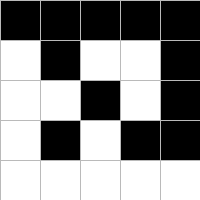[["black", "black", "black", "black", "black"], ["white", "black", "white", "white", "black"], ["white", "white", "black", "white", "black"], ["white", "black", "white", "black", "black"], ["white", "white", "white", "white", "white"]]